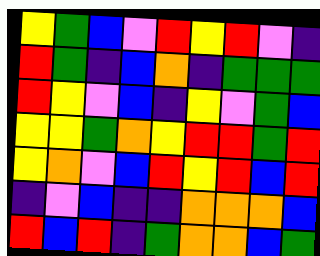[["yellow", "green", "blue", "violet", "red", "yellow", "red", "violet", "indigo"], ["red", "green", "indigo", "blue", "orange", "indigo", "green", "green", "green"], ["red", "yellow", "violet", "blue", "indigo", "yellow", "violet", "green", "blue"], ["yellow", "yellow", "green", "orange", "yellow", "red", "red", "green", "red"], ["yellow", "orange", "violet", "blue", "red", "yellow", "red", "blue", "red"], ["indigo", "violet", "blue", "indigo", "indigo", "orange", "orange", "orange", "blue"], ["red", "blue", "red", "indigo", "green", "orange", "orange", "blue", "green"]]